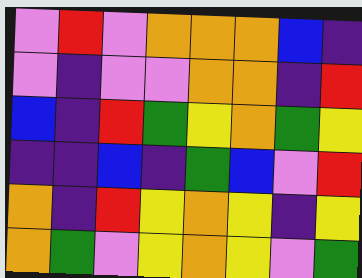[["violet", "red", "violet", "orange", "orange", "orange", "blue", "indigo"], ["violet", "indigo", "violet", "violet", "orange", "orange", "indigo", "red"], ["blue", "indigo", "red", "green", "yellow", "orange", "green", "yellow"], ["indigo", "indigo", "blue", "indigo", "green", "blue", "violet", "red"], ["orange", "indigo", "red", "yellow", "orange", "yellow", "indigo", "yellow"], ["orange", "green", "violet", "yellow", "orange", "yellow", "violet", "green"]]